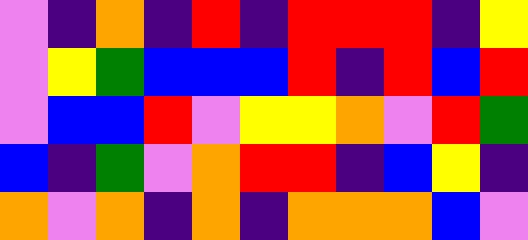[["violet", "indigo", "orange", "indigo", "red", "indigo", "red", "red", "red", "indigo", "yellow"], ["violet", "yellow", "green", "blue", "blue", "blue", "red", "indigo", "red", "blue", "red"], ["violet", "blue", "blue", "red", "violet", "yellow", "yellow", "orange", "violet", "red", "green"], ["blue", "indigo", "green", "violet", "orange", "red", "red", "indigo", "blue", "yellow", "indigo"], ["orange", "violet", "orange", "indigo", "orange", "indigo", "orange", "orange", "orange", "blue", "violet"]]